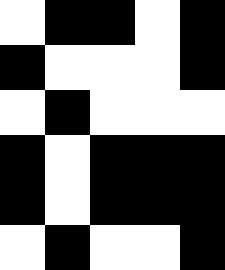[["white", "black", "black", "white", "black"], ["black", "white", "white", "white", "black"], ["white", "black", "white", "white", "white"], ["black", "white", "black", "black", "black"], ["black", "white", "black", "black", "black"], ["white", "black", "white", "white", "black"]]